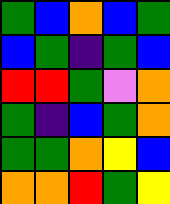[["green", "blue", "orange", "blue", "green"], ["blue", "green", "indigo", "green", "blue"], ["red", "red", "green", "violet", "orange"], ["green", "indigo", "blue", "green", "orange"], ["green", "green", "orange", "yellow", "blue"], ["orange", "orange", "red", "green", "yellow"]]